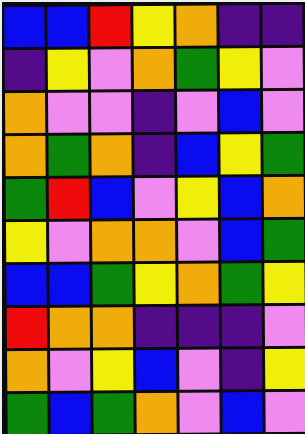[["blue", "blue", "red", "yellow", "orange", "indigo", "indigo"], ["indigo", "yellow", "violet", "orange", "green", "yellow", "violet"], ["orange", "violet", "violet", "indigo", "violet", "blue", "violet"], ["orange", "green", "orange", "indigo", "blue", "yellow", "green"], ["green", "red", "blue", "violet", "yellow", "blue", "orange"], ["yellow", "violet", "orange", "orange", "violet", "blue", "green"], ["blue", "blue", "green", "yellow", "orange", "green", "yellow"], ["red", "orange", "orange", "indigo", "indigo", "indigo", "violet"], ["orange", "violet", "yellow", "blue", "violet", "indigo", "yellow"], ["green", "blue", "green", "orange", "violet", "blue", "violet"]]